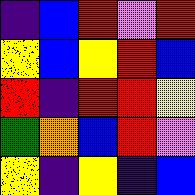[["indigo", "blue", "red", "violet", "red"], ["yellow", "blue", "yellow", "red", "blue"], ["red", "indigo", "red", "red", "yellow"], ["green", "orange", "blue", "red", "violet"], ["yellow", "indigo", "yellow", "indigo", "blue"]]